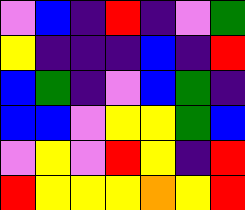[["violet", "blue", "indigo", "red", "indigo", "violet", "green"], ["yellow", "indigo", "indigo", "indigo", "blue", "indigo", "red"], ["blue", "green", "indigo", "violet", "blue", "green", "indigo"], ["blue", "blue", "violet", "yellow", "yellow", "green", "blue"], ["violet", "yellow", "violet", "red", "yellow", "indigo", "red"], ["red", "yellow", "yellow", "yellow", "orange", "yellow", "red"]]